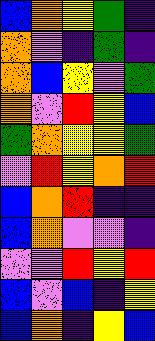[["blue", "orange", "yellow", "green", "indigo"], ["orange", "violet", "indigo", "green", "indigo"], ["orange", "blue", "yellow", "violet", "green"], ["orange", "violet", "red", "yellow", "blue"], ["green", "orange", "yellow", "yellow", "green"], ["violet", "red", "yellow", "orange", "red"], ["blue", "orange", "red", "indigo", "indigo"], ["blue", "orange", "violet", "violet", "indigo"], ["violet", "violet", "red", "yellow", "red"], ["blue", "violet", "blue", "indigo", "yellow"], ["blue", "orange", "indigo", "yellow", "blue"]]